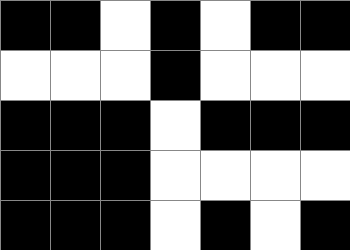[["black", "black", "white", "black", "white", "black", "black"], ["white", "white", "white", "black", "white", "white", "white"], ["black", "black", "black", "white", "black", "black", "black"], ["black", "black", "black", "white", "white", "white", "white"], ["black", "black", "black", "white", "black", "white", "black"]]